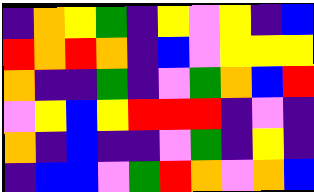[["indigo", "orange", "yellow", "green", "indigo", "yellow", "violet", "yellow", "indigo", "blue"], ["red", "orange", "red", "orange", "indigo", "blue", "violet", "yellow", "yellow", "yellow"], ["orange", "indigo", "indigo", "green", "indigo", "violet", "green", "orange", "blue", "red"], ["violet", "yellow", "blue", "yellow", "red", "red", "red", "indigo", "violet", "indigo"], ["orange", "indigo", "blue", "indigo", "indigo", "violet", "green", "indigo", "yellow", "indigo"], ["indigo", "blue", "blue", "violet", "green", "red", "orange", "violet", "orange", "blue"]]